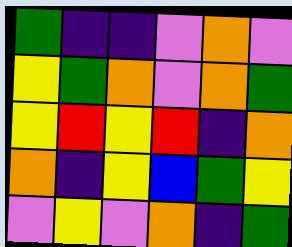[["green", "indigo", "indigo", "violet", "orange", "violet"], ["yellow", "green", "orange", "violet", "orange", "green"], ["yellow", "red", "yellow", "red", "indigo", "orange"], ["orange", "indigo", "yellow", "blue", "green", "yellow"], ["violet", "yellow", "violet", "orange", "indigo", "green"]]